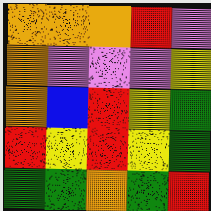[["orange", "orange", "orange", "red", "violet"], ["orange", "violet", "violet", "violet", "yellow"], ["orange", "blue", "red", "yellow", "green"], ["red", "yellow", "red", "yellow", "green"], ["green", "green", "orange", "green", "red"]]